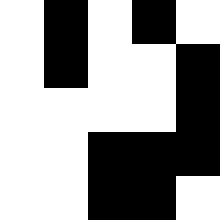[["white", "black", "white", "black", "white"], ["white", "black", "white", "white", "black"], ["white", "white", "white", "white", "black"], ["white", "white", "black", "black", "black"], ["white", "white", "black", "black", "white"]]